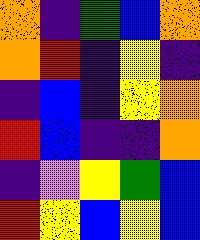[["orange", "indigo", "green", "blue", "orange"], ["orange", "red", "indigo", "yellow", "indigo"], ["indigo", "blue", "indigo", "yellow", "orange"], ["red", "blue", "indigo", "indigo", "orange"], ["indigo", "violet", "yellow", "green", "blue"], ["red", "yellow", "blue", "yellow", "blue"]]